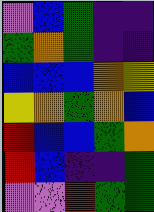[["violet", "blue", "green", "indigo", "indigo"], ["green", "orange", "green", "indigo", "indigo"], ["blue", "blue", "blue", "orange", "yellow"], ["yellow", "orange", "green", "orange", "blue"], ["red", "blue", "blue", "green", "orange"], ["red", "blue", "indigo", "indigo", "green"], ["violet", "violet", "red", "green", "green"]]